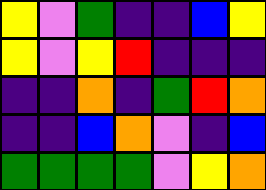[["yellow", "violet", "green", "indigo", "indigo", "blue", "yellow"], ["yellow", "violet", "yellow", "red", "indigo", "indigo", "indigo"], ["indigo", "indigo", "orange", "indigo", "green", "red", "orange"], ["indigo", "indigo", "blue", "orange", "violet", "indigo", "blue"], ["green", "green", "green", "green", "violet", "yellow", "orange"]]